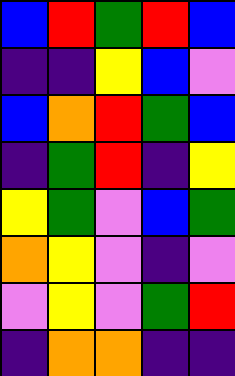[["blue", "red", "green", "red", "blue"], ["indigo", "indigo", "yellow", "blue", "violet"], ["blue", "orange", "red", "green", "blue"], ["indigo", "green", "red", "indigo", "yellow"], ["yellow", "green", "violet", "blue", "green"], ["orange", "yellow", "violet", "indigo", "violet"], ["violet", "yellow", "violet", "green", "red"], ["indigo", "orange", "orange", "indigo", "indigo"]]